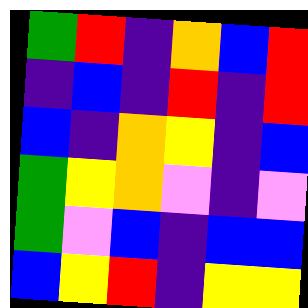[["green", "red", "indigo", "orange", "blue", "red"], ["indigo", "blue", "indigo", "red", "indigo", "red"], ["blue", "indigo", "orange", "yellow", "indigo", "blue"], ["green", "yellow", "orange", "violet", "indigo", "violet"], ["green", "violet", "blue", "indigo", "blue", "blue"], ["blue", "yellow", "red", "indigo", "yellow", "yellow"]]